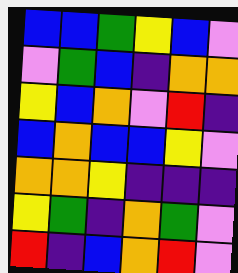[["blue", "blue", "green", "yellow", "blue", "violet"], ["violet", "green", "blue", "indigo", "orange", "orange"], ["yellow", "blue", "orange", "violet", "red", "indigo"], ["blue", "orange", "blue", "blue", "yellow", "violet"], ["orange", "orange", "yellow", "indigo", "indigo", "indigo"], ["yellow", "green", "indigo", "orange", "green", "violet"], ["red", "indigo", "blue", "orange", "red", "violet"]]